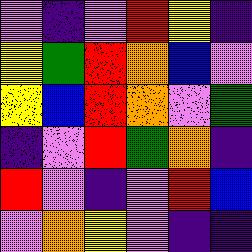[["violet", "indigo", "violet", "red", "yellow", "indigo"], ["yellow", "green", "red", "orange", "blue", "violet"], ["yellow", "blue", "red", "orange", "violet", "green"], ["indigo", "violet", "red", "green", "orange", "indigo"], ["red", "violet", "indigo", "violet", "red", "blue"], ["violet", "orange", "yellow", "violet", "indigo", "indigo"]]